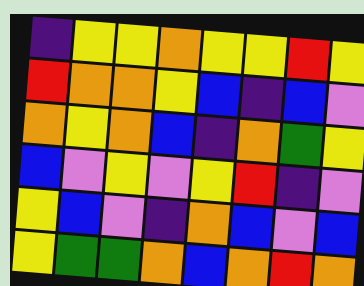[["indigo", "yellow", "yellow", "orange", "yellow", "yellow", "red", "yellow"], ["red", "orange", "orange", "yellow", "blue", "indigo", "blue", "violet"], ["orange", "yellow", "orange", "blue", "indigo", "orange", "green", "yellow"], ["blue", "violet", "yellow", "violet", "yellow", "red", "indigo", "violet"], ["yellow", "blue", "violet", "indigo", "orange", "blue", "violet", "blue"], ["yellow", "green", "green", "orange", "blue", "orange", "red", "orange"]]